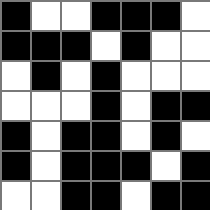[["black", "white", "white", "black", "black", "black", "white"], ["black", "black", "black", "white", "black", "white", "white"], ["white", "black", "white", "black", "white", "white", "white"], ["white", "white", "white", "black", "white", "black", "black"], ["black", "white", "black", "black", "white", "black", "white"], ["black", "white", "black", "black", "black", "white", "black"], ["white", "white", "black", "black", "white", "black", "black"]]